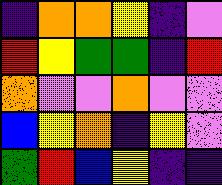[["indigo", "orange", "orange", "yellow", "indigo", "violet"], ["red", "yellow", "green", "green", "indigo", "red"], ["orange", "violet", "violet", "orange", "violet", "violet"], ["blue", "yellow", "orange", "indigo", "yellow", "violet"], ["green", "red", "blue", "yellow", "indigo", "indigo"]]